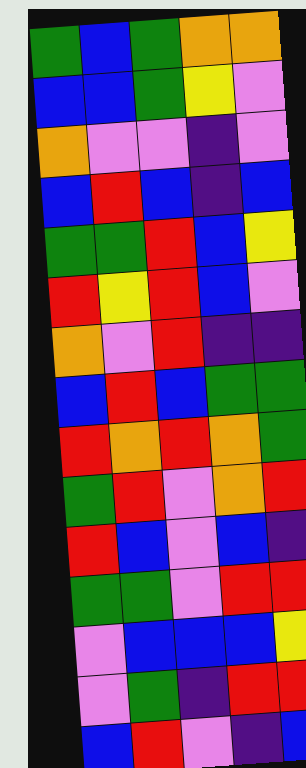[["green", "blue", "green", "orange", "orange"], ["blue", "blue", "green", "yellow", "violet"], ["orange", "violet", "violet", "indigo", "violet"], ["blue", "red", "blue", "indigo", "blue"], ["green", "green", "red", "blue", "yellow"], ["red", "yellow", "red", "blue", "violet"], ["orange", "violet", "red", "indigo", "indigo"], ["blue", "red", "blue", "green", "green"], ["red", "orange", "red", "orange", "green"], ["green", "red", "violet", "orange", "red"], ["red", "blue", "violet", "blue", "indigo"], ["green", "green", "violet", "red", "red"], ["violet", "blue", "blue", "blue", "yellow"], ["violet", "green", "indigo", "red", "red"], ["blue", "red", "violet", "indigo", "blue"]]